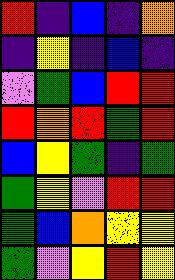[["red", "indigo", "blue", "indigo", "orange"], ["indigo", "yellow", "indigo", "blue", "indigo"], ["violet", "green", "blue", "red", "red"], ["red", "orange", "red", "green", "red"], ["blue", "yellow", "green", "indigo", "green"], ["green", "yellow", "violet", "red", "red"], ["green", "blue", "orange", "yellow", "yellow"], ["green", "violet", "yellow", "red", "yellow"]]